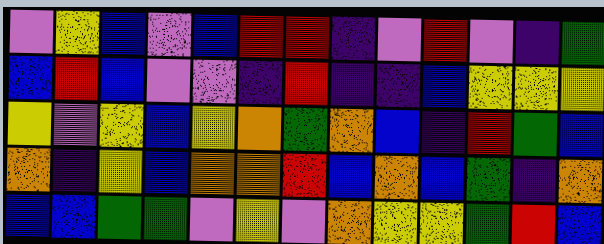[["violet", "yellow", "blue", "violet", "blue", "red", "red", "indigo", "violet", "red", "violet", "indigo", "green"], ["blue", "red", "blue", "violet", "violet", "indigo", "red", "indigo", "indigo", "blue", "yellow", "yellow", "yellow"], ["yellow", "violet", "yellow", "blue", "yellow", "orange", "green", "orange", "blue", "indigo", "red", "green", "blue"], ["orange", "indigo", "yellow", "blue", "orange", "orange", "red", "blue", "orange", "blue", "green", "indigo", "orange"], ["blue", "blue", "green", "green", "violet", "yellow", "violet", "orange", "yellow", "yellow", "green", "red", "blue"]]